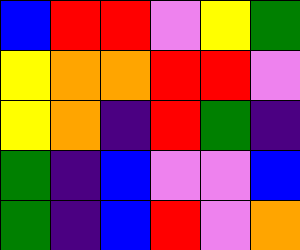[["blue", "red", "red", "violet", "yellow", "green"], ["yellow", "orange", "orange", "red", "red", "violet"], ["yellow", "orange", "indigo", "red", "green", "indigo"], ["green", "indigo", "blue", "violet", "violet", "blue"], ["green", "indigo", "blue", "red", "violet", "orange"]]